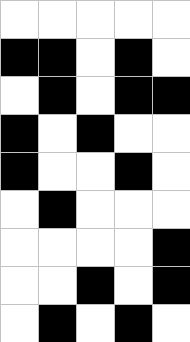[["white", "white", "white", "white", "white"], ["black", "black", "white", "black", "white"], ["white", "black", "white", "black", "black"], ["black", "white", "black", "white", "white"], ["black", "white", "white", "black", "white"], ["white", "black", "white", "white", "white"], ["white", "white", "white", "white", "black"], ["white", "white", "black", "white", "black"], ["white", "black", "white", "black", "white"]]